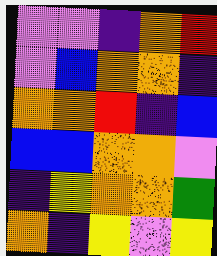[["violet", "violet", "indigo", "orange", "red"], ["violet", "blue", "orange", "orange", "indigo"], ["orange", "orange", "red", "indigo", "blue"], ["blue", "blue", "orange", "orange", "violet"], ["indigo", "yellow", "orange", "orange", "green"], ["orange", "indigo", "yellow", "violet", "yellow"]]